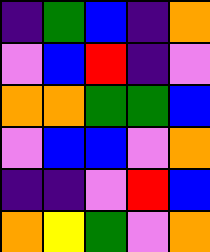[["indigo", "green", "blue", "indigo", "orange"], ["violet", "blue", "red", "indigo", "violet"], ["orange", "orange", "green", "green", "blue"], ["violet", "blue", "blue", "violet", "orange"], ["indigo", "indigo", "violet", "red", "blue"], ["orange", "yellow", "green", "violet", "orange"]]